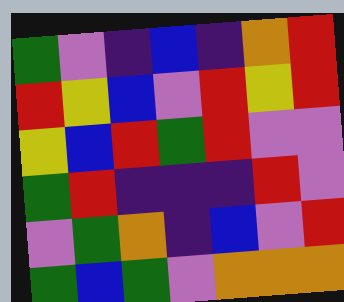[["green", "violet", "indigo", "blue", "indigo", "orange", "red"], ["red", "yellow", "blue", "violet", "red", "yellow", "red"], ["yellow", "blue", "red", "green", "red", "violet", "violet"], ["green", "red", "indigo", "indigo", "indigo", "red", "violet"], ["violet", "green", "orange", "indigo", "blue", "violet", "red"], ["green", "blue", "green", "violet", "orange", "orange", "orange"]]